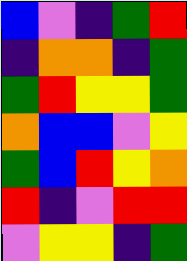[["blue", "violet", "indigo", "green", "red"], ["indigo", "orange", "orange", "indigo", "green"], ["green", "red", "yellow", "yellow", "green"], ["orange", "blue", "blue", "violet", "yellow"], ["green", "blue", "red", "yellow", "orange"], ["red", "indigo", "violet", "red", "red"], ["violet", "yellow", "yellow", "indigo", "green"]]